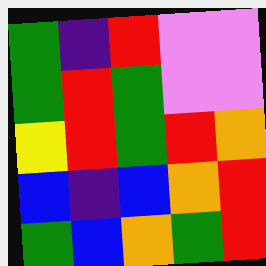[["green", "indigo", "red", "violet", "violet"], ["green", "red", "green", "violet", "violet"], ["yellow", "red", "green", "red", "orange"], ["blue", "indigo", "blue", "orange", "red"], ["green", "blue", "orange", "green", "red"]]